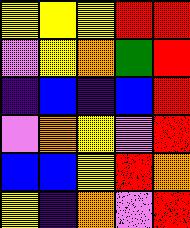[["yellow", "yellow", "yellow", "red", "red"], ["violet", "yellow", "orange", "green", "red"], ["indigo", "blue", "indigo", "blue", "red"], ["violet", "orange", "yellow", "violet", "red"], ["blue", "blue", "yellow", "red", "orange"], ["yellow", "indigo", "orange", "violet", "red"]]